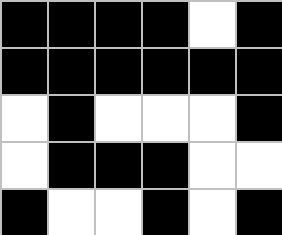[["black", "black", "black", "black", "white", "black"], ["black", "black", "black", "black", "black", "black"], ["white", "black", "white", "white", "white", "black"], ["white", "black", "black", "black", "white", "white"], ["black", "white", "white", "black", "white", "black"]]